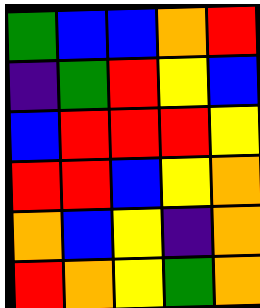[["green", "blue", "blue", "orange", "red"], ["indigo", "green", "red", "yellow", "blue"], ["blue", "red", "red", "red", "yellow"], ["red", "red", "blue", "yellow", "orange"], ["orange", "blue", "yellow", "indigo", "orange"], ["red", "orange", "yellow", "green", "orange"]]